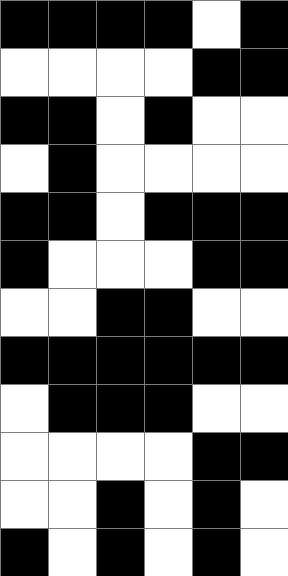[["black", "black", "black", "black", "white", "black"], ["white", "white", "white", "white", "black", "black"], ["black", "black", "white", "black", "white", "white"], ["white", "black", "white", "white", "white", "white"], ["black", "black", "white", "black", "black", "black"], ["black", "white", "white", "white", "black", "black"], ["white", "white", "black", "black", "white", "white"], ["black", "black", "black", "black", "black", "black"], ["white", "black", "black", "black", "white", "white"], ["white", "white", "white", "white", "black", "black"], ["white", "white", "black", "white", "black", "white"], ["black", "white", "black", "white", "black", "white"]]